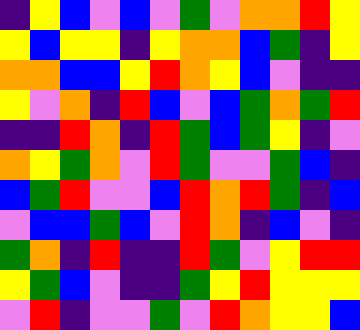[["indigo", "yellow", "blue", "violet", "blue", "violet", "green", "violet", "orange", "orange", "red", "yellow"], ["yellow", "blue", "yellow", "yellow", "indigo", "yellow", "orange", "orange", "blue", "green", "indigo", "yellow"], ["orange", "orange", "blue", "blue", "yellow", "red", "orange", "yellow", "blue", "violet", "indigo", "indigo"], ["yellow", "violet", "orange", "indigo", "red", "blue", "violet", "blue", "green", "orange", "green", "red"], ["indigo", "indigo", "red", "orange", "indigo", "red", "green", "blue", "green", "yellow", "indigo", "violet"], ["orange", "yellow", "green", "orange", "violet", "red", "green", "violet", "violet", "green", "blue", "indigo"], ["blue", "green", "red", "violet", "violet", "blue", "red", "orange", "red", "green", "indigo", "blue"], ["violet", "blue", "blue", "green", "blue", "violet", "red", "orange", "indigo", "blue", "violet", "indigo"], ["green", "orange", "indigo", "red", "indigo", "indigo", "red", "green", "violet", "yellow", "red", "red"], ["yellow", "green", "blue", "violet", "indigo", "indigo", "green", "yellow", "red", "yellow", "yellow", "yellow"], ["violet", "red", "indigo", "violet", "violet", "green", "violet", "red", "orange", "yellow", "yellow", "blue"]]